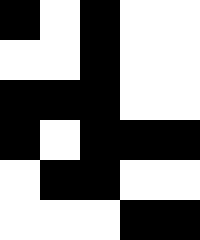[["black", "white", "black", "white", "white"], ["white", "white", "black", "white", "white"], ["black", "black", "black", "white", "white"], ["black", "white", "black", "black", "black"], ["white", "black", "black", "white", "white"], ["white", "white", "white", "black", "black"]]